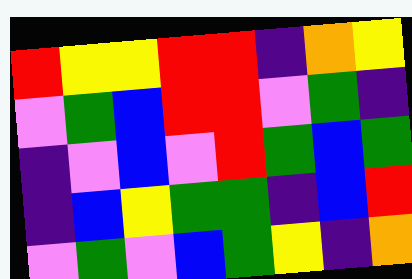[["red", "yellow", "yellow", "red", "red", "indigo", "orange", "yellow"], ["violet", "green", "blue", "red", "red", "violet", "green", "indigo"], ["indigo", "violet", "blue", "violet", "red", "green", "blue", "green"], ["indigo", "blue", "yellow", "green", "green", "indigo", "blue", "red"], ["violet", "green", "violet", "blue", "green", "yellow", "indigo", "orange"]]